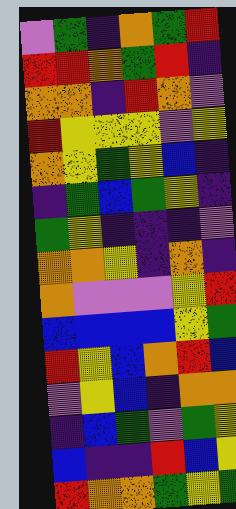[["violet", "green", "indigo", "orange", "green", "red"], ["red", "red", "orange", "green", "red", "indigo"], ["orange", "orange", "indigo", "red", "orange", "violet"], ["red", "yellow", "yellow", "yellow", "violet", "yellow"], ["orange", "yellow", "green", "yellow", "blue", "indigo"], ["indigo", "green", "blue", "green", "yellow", "indigo"], ["green", "yellow", "indigo", "indigo", "indigo", "violet"], ["orange", "orange", "yellow", "indigo", "orange", "indigo"], ["orange", "violet", "violet", "violet", "yellow", "red"], ["blue", "blue", "blue", "blue", "yellow", "green"], ["red", "yellow", "blue", "orange", "red", "blue"], ["violet", "yellow", "blue", "indigo", "orange", "orange"], ["indigo", "blue", "green", "violet", "green", "yellow"], ["blue", "indigo", "indigo", "red", "blue", "yellow"], ["red", "orange", "orange", "green", "yellow", "green"]]